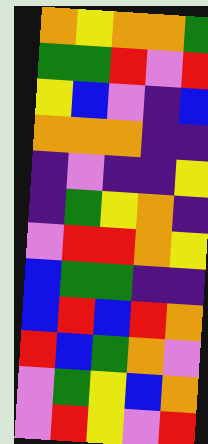[["orange", "yellow", "orange", "orange", "green"], ["green", "green", "red", "violet", "red"], ["yellow", "blue", "violet", "indigo", "blue"], ["orange", "orange", "orange", "indigo", "indigo"], ["indigo", "violet", "indigo", "indigo", "yellow"], ["indigo", "green", "yellow", "orange", "indigo"], ["violet", "red", "red", "orange", "yellow"], ["blue", "green", "green", "indigo", "indigo"], ["blue", "red", "blue", "red", "orange"], ["red", "blue", "green", "orange", "violet"], ["violet", "green", "yellow", "blue", "orange"], ["violet", "red", "yellow", "violet", "red"]]